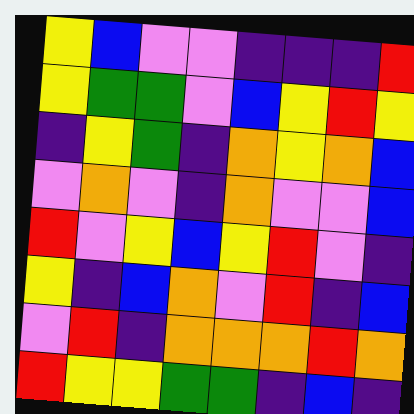[["yellow", "blue", "violet", "violet", "indigo", "indigo", "indigo", "red"], ["yellow", "green", "green", "violet", "blue", "yellow", "red", "yellow"], ["indigo", "yellow", "green", "indigo", "orange", "yellow", "orange", "blue"], ["violet", "orange", "violet", "indigo", "orange", "violet", "violet", "blue"], ["red", "violet", "yellow", "blue", "yellow", "red", "violet", "indigo"], ["yellow", "indigo", "blue", "orange", "violet", "red", "indigo", "blue"], ["violet", "red", "indigo", "orange", "orange", "orange", "red", "orange"], ["red", "yellow", "yellow", "green", "green", "indigo", "blue", "indigo"]]